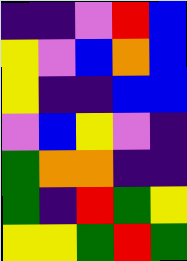[["indigo", "indigo", "violet", "red", "blue"], ["yellow", "violet", "blue", "orange", "blue"], ["yellow", "indigo", "indigo", "blue", "blue"], ["violet", "blue", "yellow", "violet", "indigo"], ["green", "orange", "orange", "indigo", "indigo"], ["green", "indigo", "red", "green", "yellow"], ["yellow", "yellow", "green", "red", "green"]]